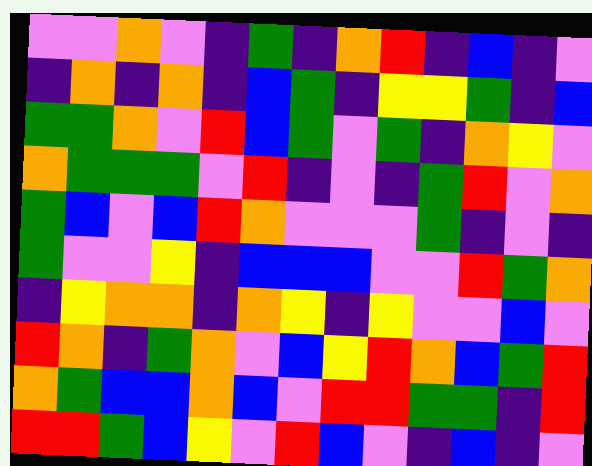[["violet", "violet", "orange", "violet", "indigo", "green", "indigo", "orange", "red", "indigo", "blue", "indigo", "violet"], ["indigo", "orange", "indigo", "orange", "indigo", "blue", "green", "indigo", "yellow", "yellow", "green", "indigo", "blue"], ["green", "green", "orange", "violet", "red", "blue", "green", "violet", "green", "indigo", "orange", "yellow", "violet"], ["orange", "green", "green", "green", "violet", "red", "indigo", "violet", "indigo", "green", "red", "violet", "orange"], ["green", "blue", "violet", "blue", "red", "orange", "violet", "violet", "violet", "green", "indigo", "violet", "indigo"], ["green", "violet", "violet", "yellow", "indigo", "blue", "blue", "blue", "violet", "violet", "red", "green", "orange"], ["indigo", "yellow", "orange", "orange", "indigo", "orange", "yellow", "indigo", "yellow", "violet", "violet", "blue", "violet"], ["red", "orange", "indigo", "green", "orange", "violet", "blue", "yellow", "red", "orange", "blue", "green", "red"], ["orange", "green", "blue", "blue", "orange", "blue", "violet", "red", "red", "green", "green", "indigo", "red"], ["red", "red", "green", "blue", "yellow", "violet", "red", "blue", "violet", "indigo", "blue", "indigo", "violet"]]